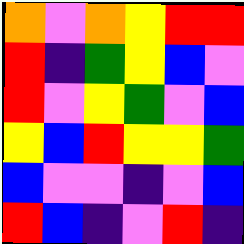[["orange", "violet", "orange", "yellow", "red", "red"], ["red", "indigo", "green", "yellow", "blue", "violet"], ["red", "violet", "yellow", "green", "violet", "blue"], ["yellow", "blue", "red", "yellow", "yellow", "green"], ["blue", "violet", "violet", "indigo", "violet", "blue"], ["red", "blue", "indigo", "violet", "red", "indigo"]]